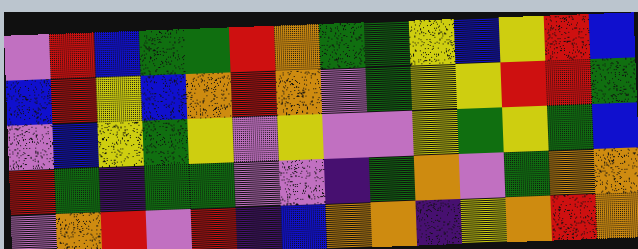[["violet", "red", "blue", "green", "green", "red", "orange", "green", "green", "yellow", "blue", "yellow", "red", "blue"], ["blue", "red", "yellow", "blue", "orange", "red", "orange", "violet", "green", "yellow", "yellow", "red", "red", "green"], ["violet", "blue", "yellow", "green", "yellow", "violet", "yellow", "violet", "violet", "yellow", "green", "yellow", "green", "blue"], ["red", "green", "indigo", "green", "green", "violet", "violet", "indigo", "green", "orange", "violet", "green", "orange", "orange"], ["violet", "orange", "red", "violet", "red", "indigo", "blue", "orange", "orange", "indigo", "yellow", "orange", "red", "orange"]]